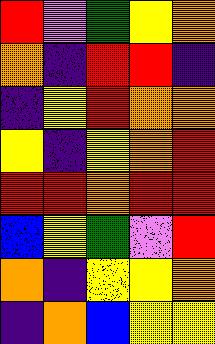[["red", "violet", "green", "yellow", "orange"], ["orange", "indigo", "red", "red", "indigo"], ["indigo", "yellow", "red", "orange", "orange"], ["yellow", "indigo", "yellow", "orange", "red"], ["red", "red", "orange", "red", "red"], ["blue", "yellow", "green", "violet", "red"], ["orange", "indigo", "yellow", "yellow", "orange"], ["indigo", "orange", "blue", "yellow", "yellow"]]